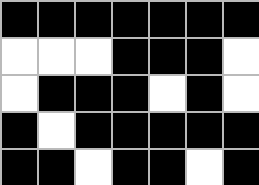[["black", "black", "black", "black", "black", "black", "black"], ["white", "white", "white", "black", "black", "black", "white"], ["white", "black", "black", "black", "white", "black", "white"], ["black", "white", "black", "black", "black", "black", "black"], ["black", "black", "white", "black", "black", "white", "black"]]